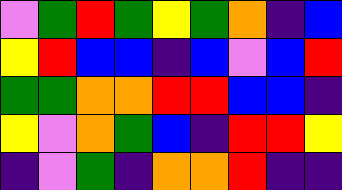[["violet", "green", "red", "green", "yellow", "green", "orange", "indigo", "blue"], ["yellow", "red", "blue", "blue", "indigo", "blue", "violet", "blue", "red"], ["green", "green", "orange", "orange", "red", "red", "blue", "blue", "indigo"], ["yellow", "violet", "orange", "green", "blue", "indigo", "red", "red", "yellow"], ["indigo", "violet", "green", "indigo", "orange", "orange", "red", "indigo", "indigo"]]